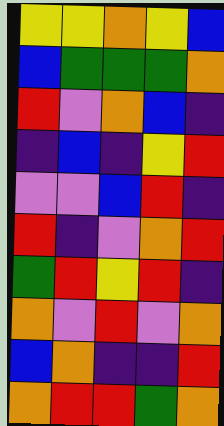[["yellow", "yellow", "orange", "yellow", "blue"], ["blue", "green", "green", "green", "orange"], ["red", "violet", "orange", "blue", "indigo"], ["indigo", "blue", "indigo", "yellow", "red"], ["violet", "violet", "blue", "red", "indigo"], ["red", "indigo", "violet", "orange", "red"], ["green", "red", "yellow", "red", "indigo"], ["orange", "violet", "red", "violet", "orange"], ["blue", "orange", "indigo", "indigo", "red"], ["orange", "red", "red", "green", "orange"]]